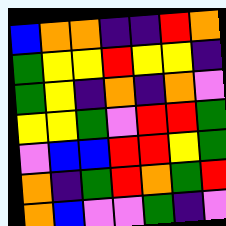[["blue", "orange", "orange", "indigo", "indigo", "red", "orange"], ["green", "yellow", "yellow", "red", "yellow", "yellow", "indigo"], ["green", "yellow", "indigo", "orange", "indigo", "orange", "violet"], ["yellow", "yellow", "green", "violet", "red", "red", "green"], ["violet", "blue", "blue", "red", "red", "yellow", "green"], ["orange", "indigo", "green", "red", "orange", "green", "red"], ["orange", "blue", "violet", "violet", "green", "indigo", "violet"]]